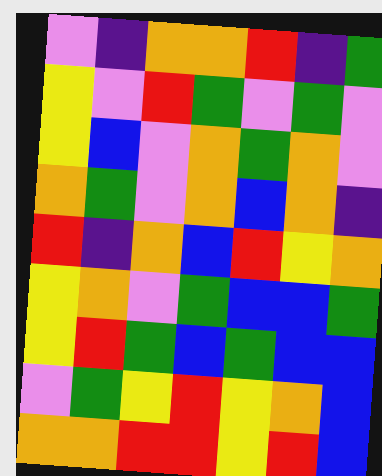[["violet", "indigo", "orange", "orange", "red", "indigo", "green"], ["yellow", "violet", "red", "green", "violet", "green", "violet"], ["yellow", "blue", "violet", "orange", "green", "orange", "violet"], ["orange", "green", "violet", "orange", "blue", "orange", "indigo"], ["red", "indigo", "orange", "blue", "red", "yellow", "orange"], ["yellow", "orange", "violet", "green", "blue", "blue", "green"], ["yellow", "red", "green", "blue", "green", "blue", "blue"], ["violet", "green", "yellow", "red", "yellow", "orange", "blue"], ["orange", "orange", "red", "red", "yellow", "red", "blue"]]